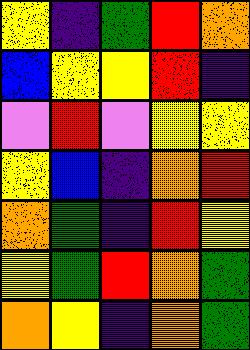[["yellow", "indigo", "green", "red", "orange"], ["blue", "yellow", "yellow", "red", "indigo"], ["violet", "red", "violet", "yellow", "yellow"], ["yellow", "blue", "indigo", "orange", "red"], ["orange", "green", "indigo", "red", "yellow"], ["yellow", "green", "red", "orange", "green"], ["orange", "yellow", "indigo", "orange", "green"]]